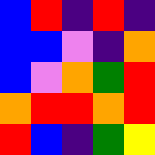[["blue", "red", "indigo", "red", "indigo"], ["blue", "blue", "violet", "indigo", "orange"], ["blue", "violet", "orange", "green", "red"], ["orange", "red", "red", "orange", "red"], ["red", "blue", "indigo", "green", "yellow"]]